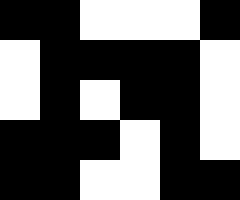[["black", "black", "white", "white", "white", "black"], ["white", "black", "black", "black", "black", "white"], ["white", "black", "white", "black", "black", "white"], ["black", "black", "black", "white", "black", "white"], ["black", "black", "white", "white", "black", "black"]]